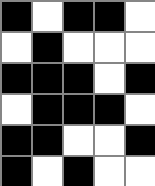[["black", "white", "black", "black", "white"], ["white", "black", "white", "white", "white"], ["black", "black", "black", "white", "black"], ["white", "black", "black", "black", "white"], ["black", "black", "white", "white", "black"], ["black", "white", "black", "white", "white"]]